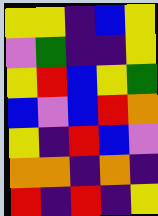[["yellow", "yellow", "indigo", "blue", "yellow"], ["violet", "green", "indigo", "indigo", "yellow"], ["yellow", "red", "blue", "yellow", "green"], ["blue", "violet", "blue", "red", "orange"], ["yellow", "indigo", "red", "blue", "violet"], ["orange", "orange", "indigo", "orange", "indigo"], ["red", "indigo", "red", "indigo", "yellow"]]